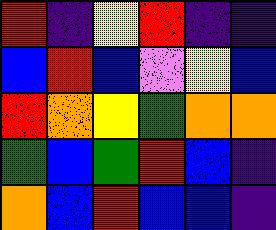[["red", "indigo", "yellow", "red", "indigo", "indigo"], ["blue", "red", "blue", "violet", "yellow", "blue"], ["red", "orange", "yellow", "green", "orange", "orange"], ["green", "blue", "green", "red", "blue", "indigo"], ["orange", "blue", "red", "blue", "blue", "indigo"]]